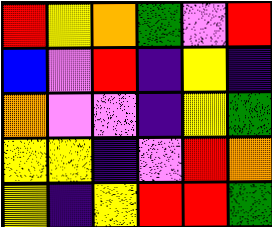[["red", "yellow", "orange", "green", "violet", "red"], ["blue", "violet", "red", "indigo", "yellow", "indigo"], ["orange", "violet", "violet", "indigo", "yellow", "green"], ["yellow", "yellow", "indigo", "violet", "red", "orange"], ["yellow", "indigo", "yellow", "red", "red", "green"]]